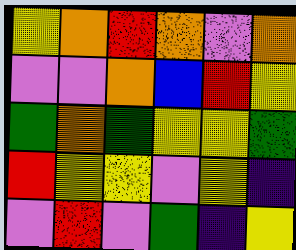[["yellow", "orange", "red", "orange", "violet", "orange"], ["violet", "violet", "orange", "blue", "red", "yellow"], ["green", "orange", "green", "yellow", "yellow", "green"], ["red", "yellow", "yellow", "violet", "yellow", "indigo"], ["violet", "red", "violet", "green", "indigo", "yellow"]]